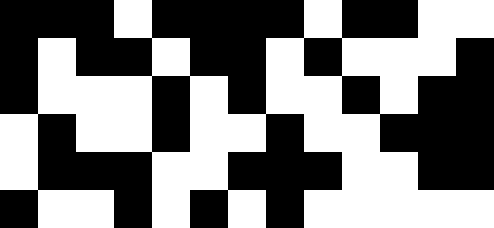[["black", "black", "black", "white", "black", "black", "black", "black", "white", "black", "black", "white", "white"], ["black", "white", "black", "black", "white", "black", "black", "white", "black", "white", "white", "white", "black"], ["black", "white", "white", "white", "black", "white", "black", "white", "white", "black", "white", "black", "black"], ["white", "black", "white", "white", "black", "white", "white", "black", "white", "white", "black", "black", "black"], ["white", "black", "black", "black", "white", "white", "black", "black", "black", "white", "white", "black", "black"], ["black", "white", "white", "black", "white", "black", "white", "black", "white", "white", "white", "white", "white"]]